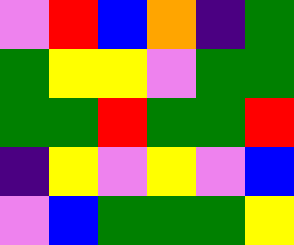[["violet", "red", "blue", "orange", "indigo", "green"], ["green", "yellow", "yellow", "violet", "green", "green"], ["green", "green", "red", "green", "green", "red"], ["indigo", "yellow", "violet", "yellow", "violet", "blue"], ["violet", "blue", "green", "green", "green", "yellow"]]